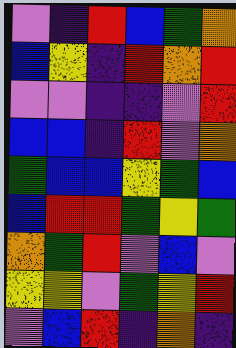[["violet", "indigo", "red", "blue", "green", "orange"], ["blue", "yellow", "indigo", "red", "orange", "red"], ["violet", "violet", "indigo", "indigo", "violet", "red"], ["blue", "blue", "indigo", "red", "violet", "orange"], ["green", "blue", "blue", "yellow", "green", "blue"], ["blue", "red", "red", "green", "yellow", "green"], ["orange", "green", "red", "violet", "blue", "violet"], ["yellow", "yellow", "violet", "green", "yellow", "red"], ["violet", "blue", "red", "indigo", "orange", "indigo"]]